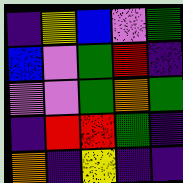[["indigo", "yellow", "blue", "violet", "green"], ["blue", "violet", "green", "red", "indigo"], ["violet", "violet", "green", "orange", "green"], ["indigo", "red", "red", "green", "indigo"], ["orange", "indigo", "yellow", "indigo", "indigo"]]